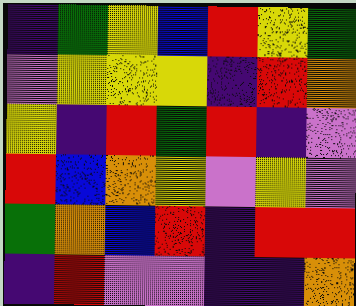[["indigo", "green", "yellow", "blue", "red", "yellow", "green"], ["violet", "yellow", "yellow", "yellow", "indigo", "red", "orange"], ["yellow", "indigo", "red", "green", "red", "indigo", "violet"], ["red", "blue", "orange", "yellow", "violet", "yellow", "violet"], ["green", "orange", "blue", "red", "indigo", "red", "red"], ["indigo", "red", "violet", "violet", "indigo", "indigo", "orange"]]